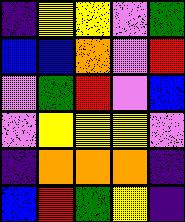[["indigo", "yellow", "yellow", "violet", "green"], ["blue", "blue", "orange", "violet", "red"], ["violet", "green", "red", "violet", "blue"], ["violet", "yellow", "yellow", "yellow", "violet"], ["indigo", "orange", "orange", "orange", "indigo"], ["blue", "red", "green", "yellow", "indigo"]]